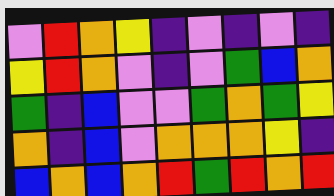[["violet", "red", "orange", "yellow", "indigo", "violet", "indigo", "violet", "indigo"], ["yellow", "red", "orange", "violet", "indigo", "violet", "green", "blue", "orange"], ["green", "indigo", "blue", "violet", "violet", "green", "orange", "green", "yellow"], ["orange", "indigo", "blue", "violet", "orange", "orange", "orange", "yellow", "indigo"], ["blue", "orange", "blue", "orange", "red", "green", "red", "orange", "red"]]